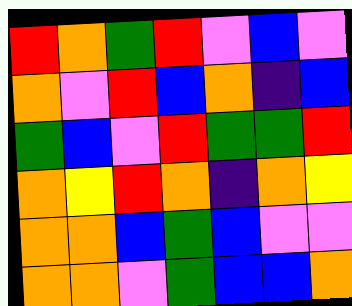[["red", "orange", "green", "red", "violet", "blue", "violet"], ["orange", "violet", "red", "blue", "orange", "indigo", "blue"], ["green", "blue", "violet", "red", "green", "green", "red"], ["orange", "yellow", "red", "orange", "indigo", "orange", "yellow"], ["orange", "orange", "blue", "green", "blue", "violet", "violet"], ["orange", "orange", "violet", "green", "blue", "blue", "orange"]]